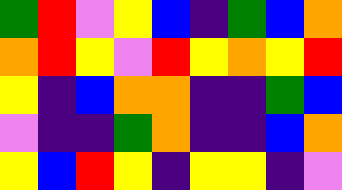[["green", "red", "violet", "yellow", "blue", "indigo", "green", "blue", "orange"], ["orange", "red", "yellow", "violet", "red", "yellow", "orange", "yellow", "red"], ["yellow", "indigo", "blue", "orange", "orange", "indigo", "indigo", "green", "blue"], ["violet", "indigo", "indigo", "green", "orange", "indigo", "indigo", "blue", "orange"], ["yellow", "blue", "red", "yellow", "indigo", "yellow", "yellow", "indigo", "violet"]]